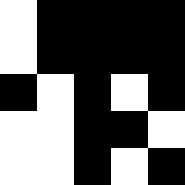[["white", "black", "black", "black", "black"], ["white", "black", "black", "black", "black"], ["black", "white", "black", "white", "black"], ["white", "white", "black", "black", "white"], ["white", "white", "black", "white", "black"]]